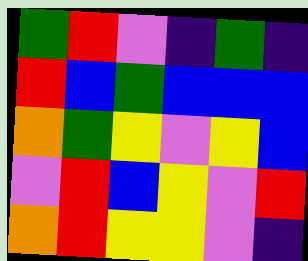[["green", "red", "violet", "indigo", "green", "indigo"], ["red", "blue", "green", "blue", "blue", "blue"], ["orange", "green", "yellow", "violet", "yellow", "blue"], ["violet", "red", "blue", "yellow", "violet", "red"], ["orange", "red", "yellow", "yellow", "violet", "indigo"]]